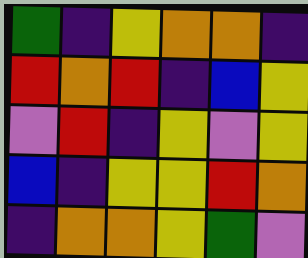[["green", "indigo", "yellow", "orange", "orange", "indigo"], ["red", "orange", "red", "indigo", "blue", "yellow"], ["violet", "red", "indigo", "yellow", "violet", "yellow"], ["blue", "indigo", "yellow", "yellow", "red", "orange"], ["indigo", "orange", "orange", "yellow", "green", "violet"]]